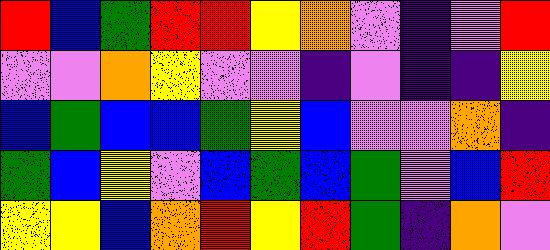[["red", "blue", "green", "red", "red", "yellow", "orange", "violet", "indigo", "violet", "red"], ["violet", "violet", "orange", "yellow", "violet", "violet", "indigo", "violet", "indigo", "indigo", "yellow"], ["blue", "green", "blue", "blue", "green", "yellow", "blue", "violet", "violet", "orange", "indigo"], ["green", "blue", "yellow", "violet", "blue", "green", "blue", "green", "violet", "blue", "red"], ["yellow", "yellow", "blue", "orange", "red", "yellow", "red", "green", "indigo", "orange", "violet"]]